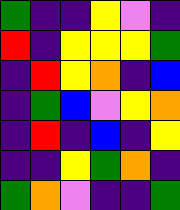[["green", "indigo", "indigo", "yellow", "violet", "indigo"], ["red", "indigo", "yellow", "yellow", "yellow", "green"], ["indigo", "red", "yellow", "orange", "indigo", "blue"], ["indigo", "green", "blue", "violet", "yellow", "orange"], ["indigo", "red", "indigo", "blue", "indigo", "yellow"], ["indigo", "indigo", "yellow", "green", "orange", "indigo"], ["green", "orange", "violet", "indigo", "indigo", "green"]]